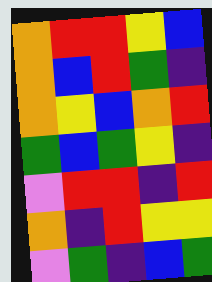[["orange", "red", "red", "yellow", "blue"], ["orange", "blue", "red", "green", "indigo"], ["orange", "yellow", "blue", "orange", "red"], ["green", "blue", "green", "yellow", "indigo"], ["violet", "red", "red", "indigo", "red"], ["orange", "indigo", "red", "yellow", "yellow"], ["violet", "green", "indigo", "blue", "green"]]